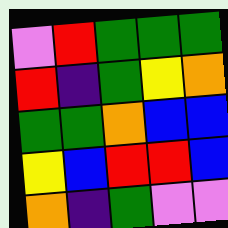[["violet", "red", "green", "green", "green"], ["red", "indigo", "green", "yellow", "orange"], ["green", "green", "orange", "blue", "blue"], ["yellow", "blue", "red", "red", "blue"], ["orange", "indigo", "green", "violet", "violet"]]